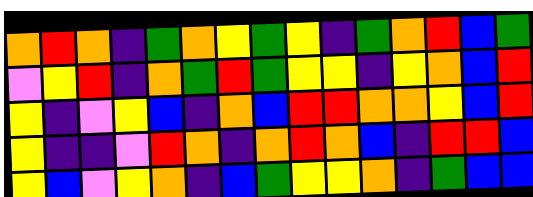[["orange", "red", "orange", "indigo", "green", "orange", "yellow", "green", "yellow", "indigo", "green", "orange", "red", "blue", "green"], ["violet", "yellow", "red", "indigo", "orange", "green", "red", "green", "yellow", "yellow", "indigo", "yellow", "orange", "blue", "red"], ["yellow", "indigo", "violet", "yellow", "blue", "indigo", "orange", "blue", "red", "red", "orange", "orange", "yellow", "blue", "red"], ["yellow", "indigo", "indigo", "violet", "red", "orange", "indigo", "orange", "red", "orange", "blue", "indigo", "red", "red", "blue"], ["yellow", "blue", "violet", "yellow", "orange", "indigo", "blue", "green", "yellow", "yellow", "orange", "indigo", "green", "blue", "blue"]]